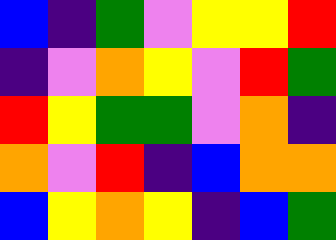[["blue", "indigo", "green", "violet", "yellow", "yellow", "red"], ["indigo", "violet", "orange", "yellow", "violet", "red", "green"], ["red", "yellow", "green", "green", "violet", "orange", "indigo"], ["orange", "violet", "red", "indigo", "blue", "orange", "orange"], ["blue", "yellow", "orange", "yellow", "indigo", "blue", "green"]]